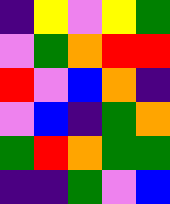[["indigo", "yellow", "violet", "yellow", "green"], ["violet", "green", "orange", "red", "red"], ["red", "violet", "blue", "orange", "indigo"], ["violet", "blue", "indigo", "green", "orange"], ["green", "red", "orange", "green", "green"], ["indigo", "indigo", "green", "violet", "blue"]]